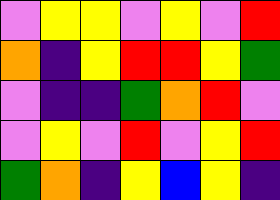[["violet", "yellow", "yellow", "violet", "yellow", "violet", "red"], ["orange", "indigo", "yellow", "red", "red", "yellow", "green"], ["violet", "indigo", "indigo", "green", "orange", "red", "violet"], ["violet", "yellow", "violet", "red", "violet", "yellow", "red"], ["green", "orange", "indigo", "yellow", "blue", "yellow", "indigo"]]